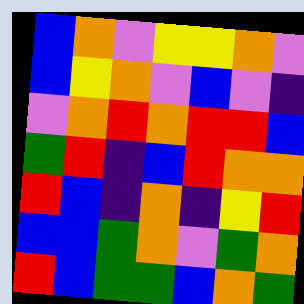[["blue", "orange", "violet", "yellow", "yellow", "orange", "violet"], ["blue", "yellow", "orange", "violet", "blue", "violet", "indigo"], ["violet", "orange", "red", "orange", "red", "red", "blue"], ["green", "red", "indigo", "blue", "red", "orange", "orange"], ["red", "blue", "indigo", "orange", "indigo", "yellow", "red"], ["blue", "blue", "green", "orange", "violet", "green", "orange"], ["red", "blue", "green", "green", "blue", "orange", "green"]]